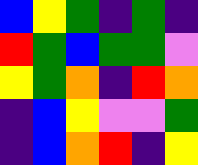[["blue", "yellow", "green", "indigo", "green", "indigo"], ["red", "green", "blue", "green", "green", "violet"], ["yellow", "green", "orange", "indigo", "red", "orange"], ["indigo", "blue", "yellow", "violet", "violet", "green"], ["indigo", "blue", "orange", "red", "indigo", "yellow"]]